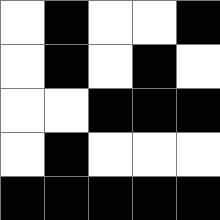[["white", "black", "white", "white", "black"], ["white", "black", "white", "black", "white"], ["white", "white", "black", "black", "black"], ["white", "black", "white", "white", "white"], ["black", "black", "black", "black", "black"]]